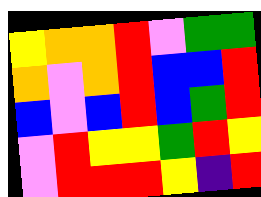[["yellow", "orange", "orange", "red", "violet", "green", "green"], ["orange", "violet", "orange", "red", "blue", "blue", "red"], ["blue", "violet", "blue", "red", "blue", "green", "red"], ["violet", "red", "yellow", "yellow", "green", "red", "yellow"], ["violet", "red", "red", "red", "yellow", "indigo", "red"]]